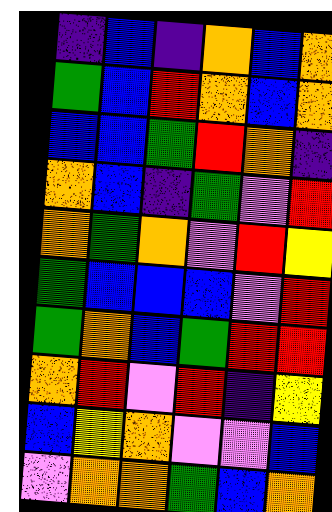[["indigo", "blue", "indigo", "orange", "blue", "orange"], ["green", "blue", "red", "orange", "blue", "orange"], ["blue", "blue", "green", "red", "orange", "indigo"], ["orange", "blue", "indigo", "green", "violet", "red"], ["orange", "green", "orange", "violet", "red", "yellow"], ["green", "blue", "blue", "blue", "violet", "red"], ["green", "orange", "blue", "green", "red", "red"], ["orange", "red", "violet", "red", "indigo", "yellow"], ["blue", "yellow", "orange", "violet", "violet", "blue"], ["violet", "orange", "orange", "green", "blue", "orange"]]